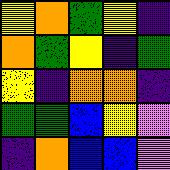[["yellow", "orange", "green", "yellow", "indigo"], ["orange", "green", "yellow", "indigo", "green"], ["yellow", "indigo", "orange", "orange", "indigo"], ["green", "green", "blue", "yellow", "violet"], ["indigo", "orange", "blue", "blue", "violet"]]